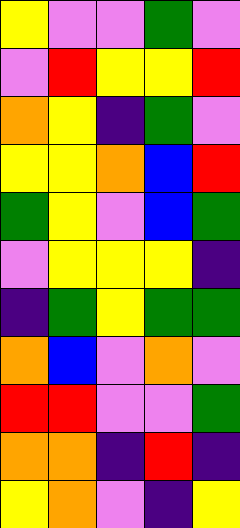[["yellow", "violet", "violet", "green", "violet"], ["violet", "red", "yellow", "yellow", "red"], ["orange", "yellow", "indigo", "green", "violet"], ["yellow", "yellow", "orange", "blue", "red"], ["green", "yellow", "violet", "blue", "green"], ["violet", "yellow", "yellow", "yellow", "indigo"], ["indigo", "green", "yellow", "green", "green"], ["orange", "blue", "violet", "orange", "violet"], ["red", "red", "violet", "violet", "green"], ["orange", "orange", "indigo", "red", "indigo"], ["yellow", "orange", "violet", "indigo", "yellow"]]